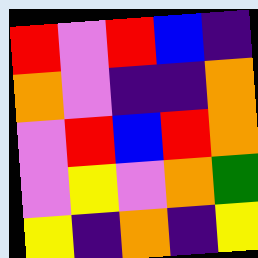[["red", "violet", "red", "blue", "indigo"], ["orange", "violet", "indigo", "indigo", "orange"], ["violet", "red", "blue", "red", "orange"], ["violet", "yellow", "violet", "orange", "green"], ["yellow", "indigo", "orange", "indigo", "yellow"]]